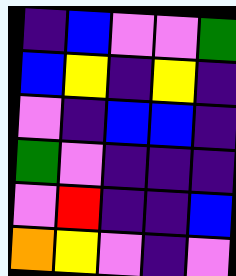[["indigo", "blue", "violet", "violet", "green"], ["blue", "yellow", "indigo", "yellow", "indigo"], ["violet", "indigo", "blue", "blue", "indigo"], ["green", "violet", "indigo", "indigo", "indigo"], ["violet", "red", "indigo", "indigo", "blue"], ["orange", "yellow", "violet", "indigo", "violet"]]